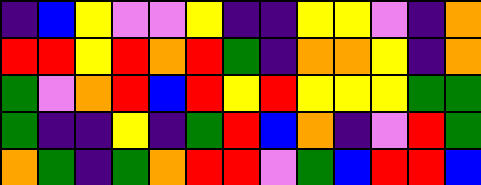[["indigo", "blue", "yellow", "violet", "violet", "yellow", "indigo", "indigo", "yellow", "yellow", "violet", "indigo", "orange"], ["red", "red", "yellow", "red", "orange", "red", "green", "indigo", "orange", "orange", "yellow", "indigo", "orange"], ["green", "violet", "orange", "red", "blue", "red", "yellow", "red", "yellow", "yellow", "yellow", "green", "green"], ["green", "indigo", "indigo", "yellow", "indigo", "green", "red", "blue", "orange", "indigo", "violet", "red", "green"], ["orange", "green", "indigo", "green", "orange", "red", "red", "violet", "green", "blue", "red", "red", "blue"]]